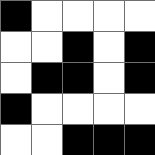[["black", "white", "white", "white", "white"], ["white", "white", "black", "white", "black"], ["white", "black", "black", "white", "black"], ["black", "white", "white", "white", "white"], ["white", "white", "black", "black", "black"]]